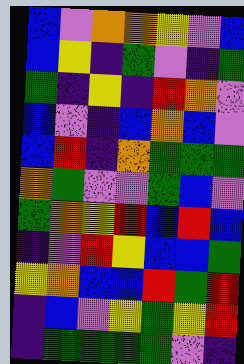[["blue", "violet", "orange", "orange", "yellow", "violet", "blue"], ["blue", "yellow", "indigo", "green", "violet", "indigo", "green"], ["green", "indigo", "yellow", "indigo", "red", "orange", "violet"], ["blue", "violet", "indigo", "blue", "orange", "blue", "violet"], ["blue", "red", "indigo", "orange", "green", "green", "green"], ["orange", "green", "violet", "violet", "green", "blue", "violet"], ["green", "orange", "yellow", "red", "blue", "red", "blue"], ["indigo", "violet", "red", "yellow", "blue", "blue", "green"], ["yellow", "orange", "blue", "blue", "red", "green", "red"], ["indigo", "blue", "violet", "yellow", "green", "yellow", "red"], ["indigo", "green", "green", "green", "green", "violet", "indigo"]]